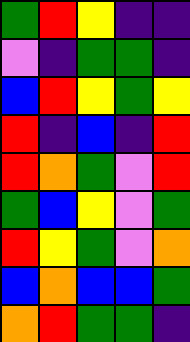[["green", "red", "yellow", "indigo", "indigo"], ["violet", "indigo", "green", "green", "indigo"], ["blue", "red", "yellow", "green", "yellow"], ["red", "indigo", "blue", "indigo", "red"], ["red", "orange", "green", "violet", "red"], ["green", "blue", "yellow", "violet", "green"], ["red", "yellow", "green", "violet", "orange"], ["blue", "orange", "blue", "blue", "green"], ["orange", "red", "green", "green", "indigo"]]